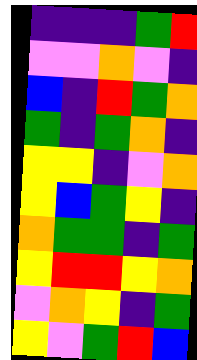[["indigo", "indigo", "indigo", "green", "red"], ["violet", "violet", "orange", "violet", "indigo"], ["blue", "indigo", "red", "green", "orange"], ["green", "indigo", "green", "orange", "indigo"], ["yellow", "yellow", "indigo", "violet", "orange"], ["yellow", "blue", "green", "yellow", "indigo"], ["orange", "green", "green", "indigo", "green"], ["yellow", "red", "red", "yellow", "orange"], ["violet", "orange", "yellow", "indigo", "green"], ["yellow", "violet", "green", "red", "blue"]]